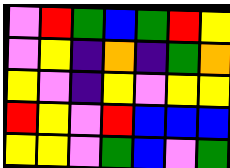[["violet", "red", "green", "blue", "green", "red", "yellow"], ["violet", "yellow", "indigo", "orange", "indigo", "green", "orange"], ["yellow", "violet", "indigo", "yellow", "violet", "yellow", "yellow"], ["red", "yellow", "violet", "red", "blue", "blue", "blue"], ["yellow", "yellow", "violet", "green", "blue", "violet", "green"]]